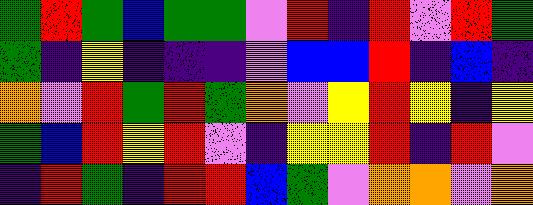[["green", "red", "green", "blue", "green", "green", "violet", "red", "indigo", "red", "violet", "red", "green"], ["green", "indigo", "yellow", "indigo", "indigo", "indigo", "violet", "blue", "blue", "red", "indigo", "blue", "indigo"], ["orange", "violet", "red", "green", "red", "green", "orange", "violet", "yellow", "red", "yellow", "indigo", "yellow"], ["green", "blue", "red", "yellow", "red", "violet", "indigo", "yellow", "yellow", "red", "indigo", "red", "violet"], ["indigo", "red", "green", "indigo", "red", "red", "blue", "green", "violet", "orange", "orange", "violet", "orange"]]